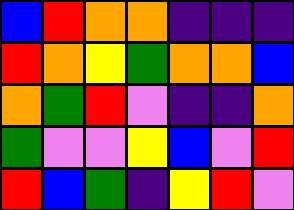[["blue", "red", "orange", "orange", "indigo", "indigo", "indigo"], ["red", "orange", "yellow", "green", "orange", "orange", "blue"], ["orange", "green", "red", "violet", "indigo", "indigo", "orange"], ["green", "violet", "violet", "yellow", "blue", "violet", "red"], ["red", "blue", "green", "indigo", "yellow", "red", "violet"]]